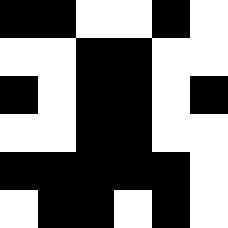[["black", "black", "white", "white", "black", "white"], ["white", "white", "black", "black", "white", "white"], ["black", "white", "black", "black", "white", "black"], ["white", "white", "black", "black", "white", "white"], ["black", "black", "black", "black", "black", "white"], ["white", "black", "black", "white", "black", "white"]]